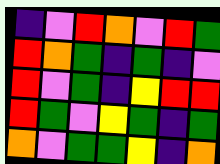[["indigo", "violet", "red", "orange", "violet", "red", "green"], ["red", "orange", "green", "indigo", "green", "indigo", "violet"], ["red", "violet", "green", "indigo", "yellow", "red", "red"], ["red", "green", "violet", "yellow", "green", "indigo", "green"], ["orange", "violet", "green", "green", "yellow", "indigo", "orange"]]